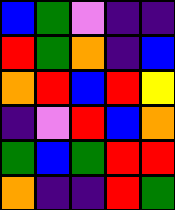[["blue", "green", "violet", "indigo", "indigo"], ["red", "green", "orange", "indigo", "blue"], ["orange", "red", "blue", "red", "yellow"], ["indigo", "violet", "red", "blue", "orange"], ["green", "blue", "green", "red", "red"], ["orange", "indigo", "indigo", "red", "green"]]